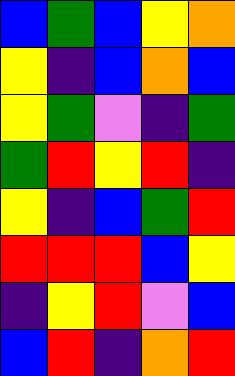[["blue", "green", "blue", "yellow", "orange"], ["yellow", "indigo", "blue", "orange", "blue"], ["yellow", "green", "violet", "indigo", "green"], ["green", "red", "yellow", "red", "indigo"], ["yellow", "indigo", "blue", "green", "red"], ["red", "red", "red", "blue", "yellow"], ["indigo", "yellow", "red", "violet", "blue"], ["blue", "red", "indigo", "orange", "red"]]